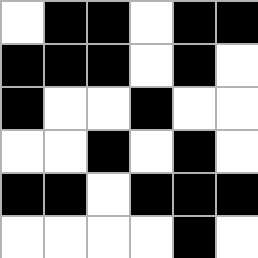[["white", "black", "black", "white", "black", "black"], ["black", "black", "black", "white", "black", "white"], ["black", "white", "white", "black", "white", "white"], ["white", "white", "black", "white", "black", "white"], ["black", "black", "white", "black", "black", "black"], ["white", "white", "white", "white", "black", "white"]]